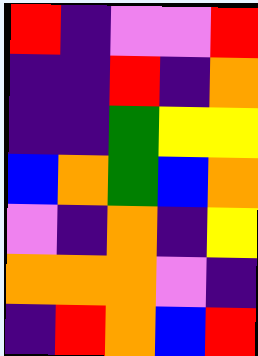[["red", "indigo", "violet", "violet", "red"], ["indigo", "indigo", "red", "indigo", "orange"], ["indigo", "indigo", "green", "yellow", "yellow"], ["blue", "orange", "green", "blue", "orange"], ["violet", "indigo", "orange", "indigo", "yellow"], ["orange", "orange", "orange", "violet", "indigo"], ["indigo", "red", "orange", "blue", "red"]]